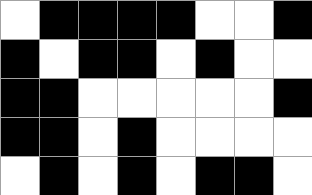[["white", "black", "black", "black", "black", "white", "white", "black"], ["black", "white", "black", "black", "white", "black", "white", "white"], ["black", "black", "white", "white", "white", "white", "white", "black"], ["black", "black", "white", "black", "white", "white", "white", "white"], ["white", "black", "white", "black", "white", "black", "black", "white"]]